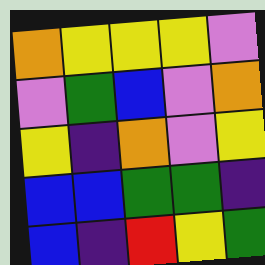[["orange", "yellow", "yellow", "yellow", "violet"], ["violet", "green", "blue", "violet", "orange"], ["yellow", "indigo", "orange", "violet", "yellow"], ["blue", "blue", "green", "green", "indigo"], ["blue", "indigo", "red", "yellow", "green"]]